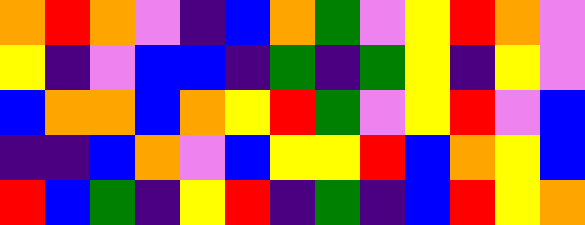[["orange", "red", "orange", "violet", "indigo", "blue", "orange", "green", "violet", "yellow", "red", "orange", "violet"], ["yellow", "indigo", "violet", "blue", "blue", "indigo", "green", "indigo", "green", "yellow", "indigo", "yellow", "violet"], ["blue", "orange", "orange", "blue", "orange", "yellow", "red", "green", "violet", "yellow", "red", "violet", "blue"], ["indigo", "indigo", "blue", "orange", "violet", "blue", "yellow", "yellow", "red", "blue", "orange", "yellow", "blue"], ["red", "blue", "green", "indigo", "yellow", "red", "indigo", "green", "indigo", "blue", "red", "yellow", "orange"]]